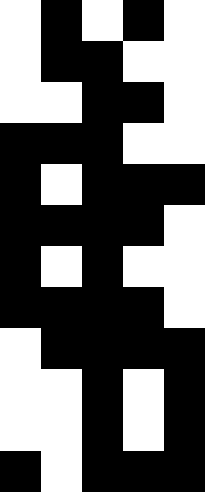[["white", "black", "white", "black", "white"], ["white", "black", "black", "white", "white"], ["white", "white", "black", "black", "white"], ["black", "black", "black", "white", "white"], ["black", "white", "black", "black", "black"], ["black", "black", "black", "black", "white"], ["black", "white", "black", "white", "white"], ["black", "black", "black", "black", "white"], ["white", "black", "black", "black", "black"], ["white", "white", "black", "white", "black"], ["white", "white", "black", "white", "black"], ["black", "white", "black", "black", "black"]]